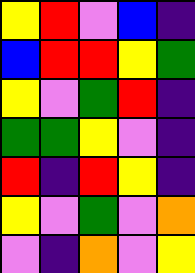[["yellow", "red", "violet", "blue", "indigo"], ["blue", "red", "red", "yellow", "green"], ["yellow", "violet", "green", "red", "indigo"], ["green", "green", "yellow", "violet", "indigo"], ["red", "indigo", "red", "yellow", "indigo"], ["yellow", "violet", "green", "violet", "orange"], ["violet", "indigo", "orange", "violet", "yellow"]]